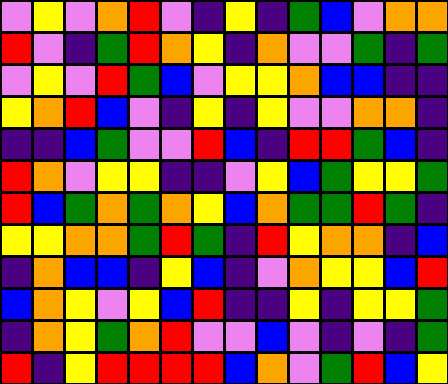[["violet", "yellow", "violet", "orange", "red", "violet", "indigo", "yellow", "indigo", "green", "blue", "violet", "orange", "orange"], ["red", "violet", "indigo", "green", "red", "orange", "yellow", "indigo", "orange", "violet", "violet", "green", "indigo", "green"], ["violet", "yellow", "violet", "red", "green", "blue", "violet", "yellow", "yellow", "orange", "blue", "blue", "indigo", "indigo"], ["yellow", "orange", "red", "blue", "violet", "indigo", "yellow", "indigo", "yellow", "violet", "violet", "orange", "orange", "indigo"], ["indigo", "indigo", "blue", "green", "violet", "violet", "red", "blue", "indigo", "red", "red", "green", "blue", "indigo"], ["red", "orange", "violet", "yellow", "yellow", "indigo", "indigo", "violet", "yellow", "blue", "green", "yellow", "yellow", "green"], ["red", "blue", "green", "orange", "green", "orange", "yellow", "blue", "orange", "green", "green", "red", "green", "indigo"], ["yellow", "yellow", "orange", "orange", "green", "red", "green", "indigo", "red", "yellow", "orange", "orange", "indigo", "blue"], ["indigo", "orange", "blue", "blue", "indigo", "yellow", "blue", "indigo", "violet", "orange", "yellow", "yellow", "blue", "red"], ["blue", "orange", "yellow", "violet", "yellow", "blue", "red", "indigo", "indigo", "yellow", "indigo", "yellow", "yellow", "green"], ["indigo", "orange", "yellow", "green", "orange", "red", "violet", "violet", "blue", "violet", "indigo", "violet", "indigo", "green"], ["red", "indigo", "yellow", "red", "red", "red", "red", "blue", "orange", "violet", "green", "red", "blue", "yellow"]]